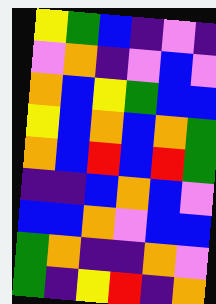[["yellow", "green", "blue", "indigo", "violet", "indigo"], ["violet", "orange", "indigo", "violet", "blue", "violet"], ["orange", "blue", "yellow", "green", "blue", "blue"], ["yellow", "blue", "orange", "blue", "orange", "green"], ["orange", "blue", "red", "blue", "red", "green"], ["indigo", "indigo", "blue", "orange", "blue", "violet"], ["blue", "blue", "orange", "violet", "blue", "blue"], ["green", "orange", "indigo", "indigo", "orange", "violet"], ["green", "indigo", "yellow", "red", "indigo", "orange"]]